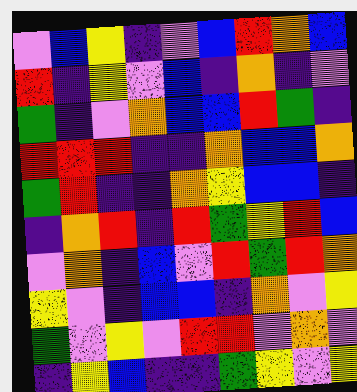[["violet", "blue", "yellow", "indigo", "violet", "blue", "red", "orange", "blue"], ["red", "indigo", "yellow", "violet", "blue", "indigo", "orange", "indigo", "violet"], ["green", "indigo", "violet", "orange", "blue", "blue", "red", "green", "indigo"], ["red", "red", "red", "indigo", "indigo", "orange", "blue", "blue", "orange"], ["green", "red", "indigo", "indigo", "orange", "yellow", "blue", "blue", "indigo"], ["indigo", "orange", "red", "indigo", "red", "green", "yellow", "red", "blue"], ["violet", "orange", "indigo", "blue", "violet", "red", "green", "red", "orange"], ["yellow", "violet", "indigo", "blue", "blue", "indigo", "orange", "violet", "yellow"], ["green", "violet", "yellow", "violet", "red", "red", "violet", "orange", "violet"], ["indigo", "yellow", "blue", "indigo", "indigo", "green", "yellow", "violet", "yellow"]]